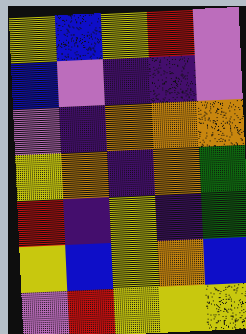[["yellow", "blue", "yellow", "red", "violet"], ["blue", "violet", "indigo", "indigo", "violet"], ["violet", "indigo", "orange", "orange", "orange"], ["yellow", "orange", "indigo", "orange", "green"], ["red", "indigo", "yellow", "indigo", "green"], ["yellow", "blue", "yellow", "orange", "blue"], ["violet", "red", "yellow", "yellow", "yellow"]]